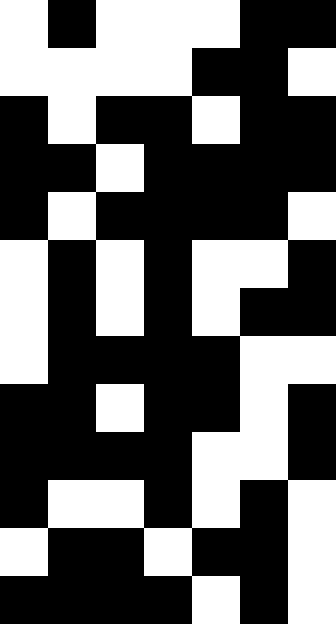[["white", "black", "white", "white", "white", "black", "black"], ["white", "white", "white", "white", "black", "black", "white"], ["black", "white", "black", "black", "white", "black", "black"], ["black", "black", "white", "black", "black", "black", "black"], ["black", "white", "black", "black", "black", "black", "white"], ["white", "black", "white", "black", "white", "white", "black"], ["white", "black", "white", "black", "white", "black", "black"], ["white", "black", "black", "black", "black", "white", "white"], ["black", "black", "white", "black", "black", "white", "black"], ["black", "black", "black", "black", "white", "white", "black"], ["black", "white", "white", "black", "white", "black", "white"], ["white", "black", "black", "white", "black", "black", "white"], ["black", "black", "black", "black", "white", "black", "white"]]